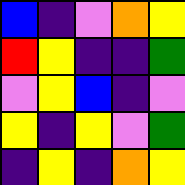[["blue", "indigo", "violet", "orange", "yellow"], ["red", "yellow", "indigo", "indigo", "green"], ["violet", "yellow", "blue", "indigo", "violet"], ["yellow", "indigo", "yellow", "violet", "green"], ["indigo", "yellow", "indigo", "orange", "yellow"]]